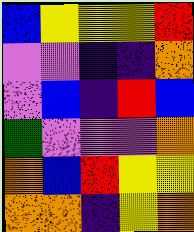[["blue", "yellow", "yellow", "yellow", "red"], ["violet", "violet", "indigo", "indigo", "orange"], ["violet", "blue", "indigo", "red", "blue"], ["green", "violet", "violet", "violet", "orange"], ["orange", "blue", "red", "yellow", "yellow"], ["orange", "orange", "indigo", "yellow", "orange"]]